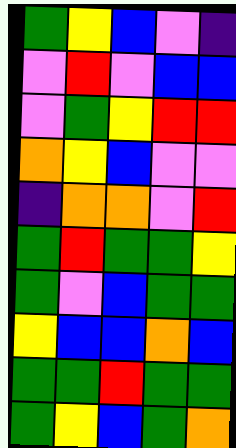[["green", "yellow", "blue", "violet", "indigo"], ["violet", "red", "violet", "blue", "blue"], ["violet", "green", "yellow", "red", "red"], ["orange", "yellow", "blue", "violet", "violet"], ["indigo", "orange", "orange", "violet", "red"], ["green", "red", "green", "green", "yellow"], ["green", "violet", "blue", "green", "green"], ["yellow", "blue", "blue", "orange", "blue"], ["green", "green", "red", "green", "green"], ["green", "yellow", "blue", "green", "orange"]]